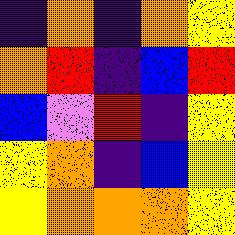[["indigo", "orange", "indigo", "orange", "yellow"], ["orange", "red", "indigo", "blue", "red"], ["blue", "violet", "red", "indigo", "yellow"], ["yellow", "orange", "indigo", "blue", "yellow"], ["yellow", "orange", "orange", "orange", "yellow"]]